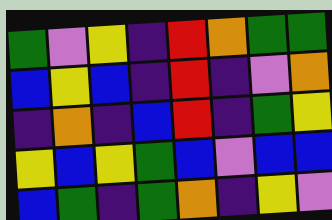[["green", "violet", "yellow", "indigo", "red", "orange", "green", "green"], ["blue", "yellow", "blue", "indigo", "red", "indigo", "violet", "orange"], ["indigo", "orange", "indigo", "blue", "red", "indigo", "green", "yellow"], ["yellow", "blue", "yellow", "green", "blue", "violet", "blue", "blue"], ["blue", "green", "indigo", "green", "orange", "indigo", "yellow", "violet"]]